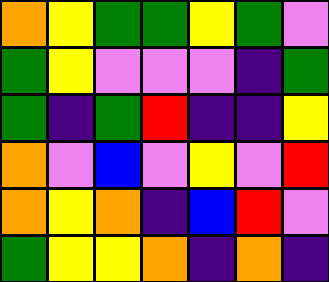[["orange", "yellow", "green", "green", "yellow", "green", "violet"], ["green", "yellow", "violet", "violet", "violet", "indigo", "green"], ["green", "indigo", "green", "red", "indigo", "indigo", "yellow"], ["orange", "violet", "blue", "violet", "yellow", "violet", "red"], ["orange", "yellow", "orange", "indigo", "blue", "red", "violet"], ["green", "yellow", "yellow", "orange", "indigo", "orange", "indigo"]]